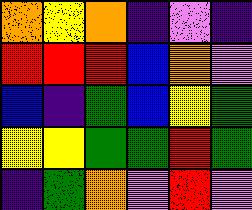[["orange", "yellow", "orange", "indigo", "violet", "indigo"], ["red", "red", "red", "blue", "orange", "violet"], ["blue", "indigo", "green", "blue", "yellow", "green"], ["yellow", "yellow", "green", "green", "red", "green"], ["indigo", "green", "orange", "violet", "red", "violet"]]